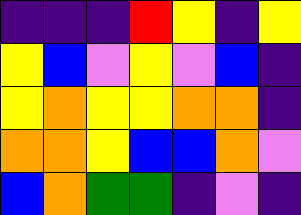[["indigo", "indigo", "indigo", "red", "yellow", "indigo", "yellow"], ["yellow", "blue", "violet", "yellow", "violet", "blue", "indigo"], ["yellow", "orange", "yellow", "yellow", "orange", "orange", "indigo"], ["orange", "orange", "yellow", "blue", "blue", "orange", "violet"], ["blue", "orange", "green", "green", "indigo", "violet", "indigo"]]